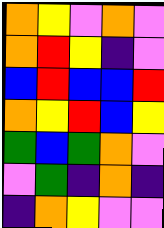[["orange", "yellow", "violet", "orange", "violet"], ["orange", "red", "yellow", "indigo", "violet"], ["blue", "red", "blue", "blue", "red"], ["orange", "yellow", "red", "blue", "yellow"], ["green", "blue", "green", "orange", "violet"], ["violet", "green", "indigo", "orange", "indigo"], ["indigo", "orange", "yellow", "violet", "violet"]]